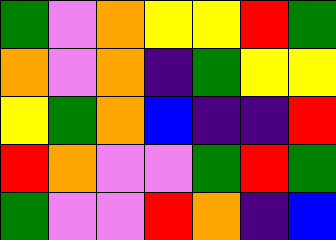[["green", "violet", "orange", "yellow", "yellow", "red", "green"], ["orange", "violet", "orange", "indigo", "green", "yellow", "yellow"], ["yellow", "green", "orange", "blue", "indigo", "indigo", "red"], ["red", "orange", "violet", "violet", "green", "red", "green"], ["green", "violet", "violet", "red", "orange", "indigo", "blue"]]